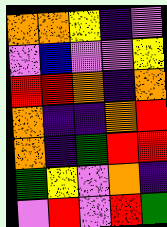[["orange", "orange", "yellow", "indigo", "violet"], ["violet", "blue", "violet", "violet", "yellow"], ["red", "red", "orange", "indigo", "orange"], ["orange", "indigo", "indigo", "orange", "red"], ["orange", "indigo", "green", "red", "red"], ["green", "yellow", "violet", "orange", "indigo"], ["violet", "red", "violet", "red", "green"]]